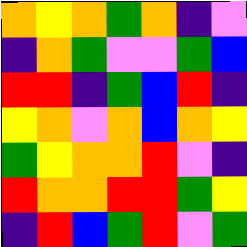[["orange", "yellow", "orange", "green", "orange", "indigo", "violet"], ["indigo", "orange", "green", "violet", "violet", "green", "blue"], ["red", "red", "indigo", "green", "blue", "red", "indigo"], ["yellow", "orange", "violet", "orange", "blue", "orange", "yellow"], ["green", "yellow", "orange", "orange", "red", "violet", "indigo"], ["red", "orange", "orange", "red", "red", "green", "yellow"], ["indigo", "red", "blue", "green", "red", "violet", "green"]]